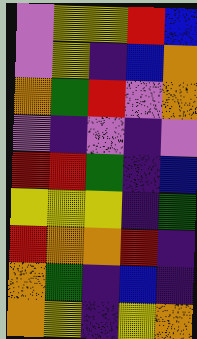[["violet", "yellow", "yellow", "red", "blue"], ["violet", "yellow", "indigo", "blue", "orange"], ["orange", "green", "red", "violet", "orange"], ["violet", "indigo", "violet", "indigo", "violet"], ["red", "red", "green", "indigo", "blue"], ["yellow", "yellow", "yellow", "indigo", "green"], ["red", "orange", "orange", "red", "indigo"], ["orange", "green", "indigo", "blue", "indigo"], ["orange", "yellow", "indigo", "yellow", "orange"]]